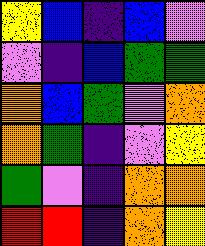[["yellow", "blue", "indigo", "blue", "violet"], ["violet", "indigo", "blue", "green", "green"], ["orange", "blue", "green", "violet", "orange"], ["orange", "green", "indigo", "violet", "yellow"], ["green", "violet", "indigo", "orange", "orange"], ["red", "red", "indigo", "orange", "yellow"]]